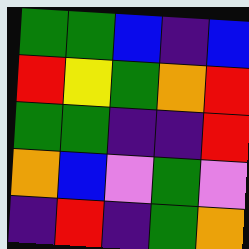[["green", "green", "blue", "indigo", "blue"], ["red", "yellow", "green", "orange", "red"], ["green", "green", "indigo", "indigo", "red"], ["orange", "blue", "violet", "green", "violet"], ["indigo", "red", "indigo", "green", "orange"]]